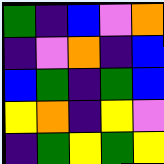[["green", "indigo", "blue", "violet", "orange"], ["indigo", "violet", "orange", "indigo", "blue"], ["blue", "green", "indigo", "green", "blue"], ["yellow", "orange", "indigo", "yellow", "violet"], ["indigo", "green", "yellow", "green", "yellow"]]